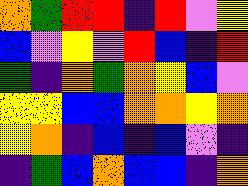[["orange", "green", "red", "red", "indigo", "red", "violet", "yellow"], ["blue", "violet", "yellow", "violet", "red", "blue", "indigo", "red"], ["green", "indigo", "orange", "green", "orange", "yellow", "blue", "violet"], ["yellow", "yellow", "blue", "blue", "orange", "orange", "yellow", "orange"], ["yellow", "orange", "indigo", "blue", "indigo", "blue", "violet", "indigo"], ["indigo", "green", "blue", "orange", "blue", "blue", "indigo", "orange"]]